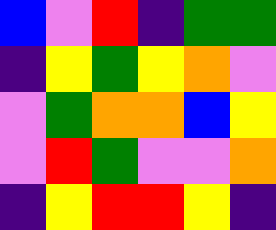[["blue", "violet", "red", "indigo", "green", "green"], ["indigo", "yellow", "green", "yellow", "orange", "violet"], ["violet", "green", "orange", "orange", "blue", "yellow"], ["violet", "red", "green", "violet", "violet", "orange"], ["indigo", "yellow", "red", "red", "yellow", "indigo"]]